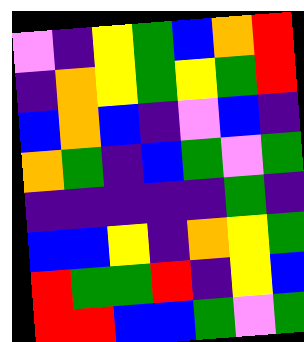[["violet", "indigo", "yellow", "green", "blue", "orange", "red"], ["indigo", "orange", "yellow", "green", "yellow", "green", "red"], ["blue", "orange", "blue", "indigo", "violet", "blue", "indigo"], ["orange", "green", "indigo", "blue", "green", "violet", "green"], ["indigo", "indigo", "indigo", "indigo", "indigo", "green", "indigo"], ["blue", "blue", "yellow", "indigo", "orange", "yellow", "green"], ["red", "green", "green", "red", "indigo", "yellow", "blue"], ["red", "red", "blue", "blue", "green", "violet", "green"]]